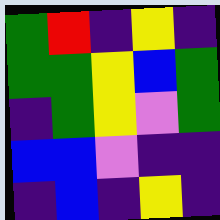[["green", "red", "indigo", "yellow", "indigo"], ["green", "green", "yellow", "blue", "green"], ["indigo", "green", "yellow", "violet", "green"], ["blue", "blue", "violet", "indigo", "indigo"], ["indigo", "blue", "indigo", "yellow", "indigo"]]